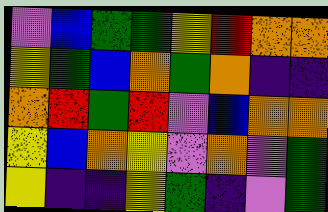[["violet", "blue", "green", "green", "yellow", "red", "orange", "orange"], ["yellow", "green", "blue", "orange", "green", "orange", "indigo", "indigo"], ["orange", "red", "green", "red", "violet", "blue", "orange", "orange"], ["yellow", "blue", "orange", "yellow", "violet", "orange", "violet", "green"], ["yellow", "indigo", "indigo", "yellow", "green", "indigo", "violet", "green"]]